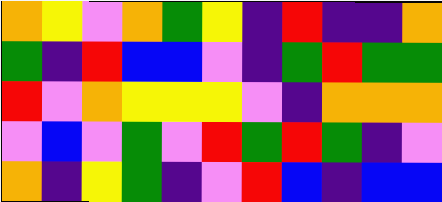[["orange", "yellow", "violet", "orange", "green", "yellow", "indigo", "red", "indigo", "indigo", "orange"], ["green", "indigo", "red", "blue", "blue", "violet", "indigo", "green", "red", "green", "green"], ["red", "violet", "orange", "yellow", "yellow", "yellow", "violet", "indigo", "orange", "orange", "orange"], ["violet", "blue", "violet", "green", "violet", "red", "green", "red", "green", "indigo", "violet"], ["orange", "indigo", "yellow", "green", "indigo", "violet", "red", "blue", "indigo", "blue", "blue"]]